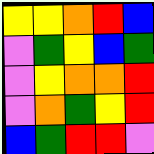[["yellow", "yellow", "orange", "red", "blue"], ["violet", "green", "yellow", "blue", "green"], ["violet", "yellow", "orange", "orange", "red"], ["violet", "orange", "green", "yellow", "red"], ["blue", "green", "red", "red", "violet"]]